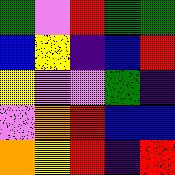[["green", "violet", "red", "green", "green"], ["blue", "yellow", "indigo", "blue", "red"], ["yellow", "violet", "violet", "green", "indigo"], ["violet", "orange", "red", "blue", "blue"], ["orange", "yellow", "red", "indigo", "red"]]